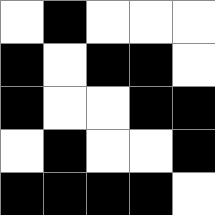[["white", "black", "white", "white", "white"], ["black", "white", "black", "black", "white"], ["black", "white", "white", "black", "black"], ["white", "black", "white", "white", "black"], ["black", "black", "black", "black", "white"]]